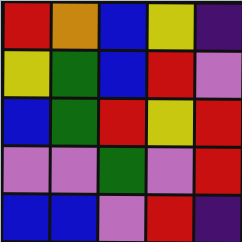[["red", "orange", "blue", "yellow", "indigo"], ["yellow", "green", "blue", "red", "violet"], ["blue", "green", "red", "yellow", "red"], ["violet", "violet", "green", "violet", "red"], ["blue", "blue", "violet", "red", "indigo"]]